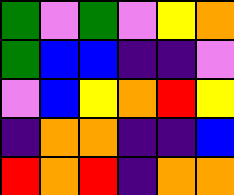[["green", "violet", "green", "violet", "yellow", "orange"], ["green", "blue", "blue", "indigo", "indigo", "violet"], ["violet", "blue", "yellow", "orange", "red", "yellow"], ["indigo", "orange", "orange", "indigo", "indigo", "blue"], ["red", "orange", "red", "indigo", "orange", "orange"]]